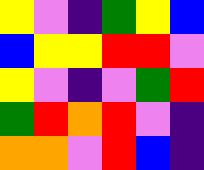[["yellow", "violet", "indigo", "green", "yellow", "blue"], ["blue", "yellow", "yellow", "red", "red", "violet"], ["yellow", "violet", "indigo", "violet", "green", "red"], ["green", "red", "orange", "red", "violet", "indigo"], ["orange", "orange", "violet", "red", "blue", "indigo"]]